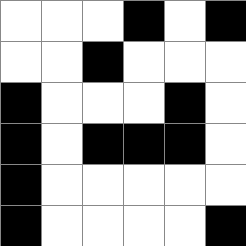[["white", "white", "white", "black", "white", "black"], ["white", "white", "black", "white", "white", "white"], ["black", "white", "white", "white", "black", "white"], ["black", "white", "black", "black", "black", "white"], ["black", "white", "white", "white", "white", "white"], ["black", "white", "white", "white", "white", "black"]]